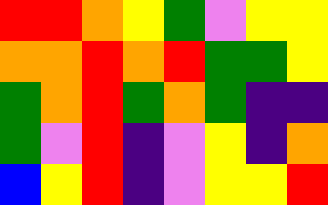[["red", "red", "orange", "yellow", "green", "violet", "yellow", "yellow"], ["orange", "orange", "red", "orange", "red", "green", "green", "yellow"], ["green", "orange", "red", "green", "orange", "green", "indigo", "indigo"], ["green", "violet", "red", "indigo", "violet", "yellow", "indigo", "orange"], ["blue", "yellow", "red", "indigo", "violet", "yellow", "yellow", "red"]]